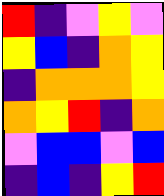[["red", "indigo", "violet", "yellow", "violet"], ["yellow", "blue", "indigo", "orange", "yellow"], ["indigo", "orange", "orange", "orange", "yellow"], ["orange", "yellow", "red", "indigo", "orange"], ["violet", "blue", "blue", "violet", "blue"], ["indigo", "blue", "indigo", "yellow", "red"]]